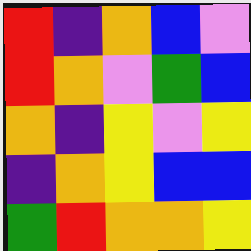[["red", "indigo", "orange", "blue", "violet"], ["red", "orange", "violet", "green", "blue"], ["orange", "indigo", "yellow", "violet", "yellow"], ["indigo", "orange", "yellow", "blue", "blue"], ["green", "red", "orange", "orange", "yellow"]]